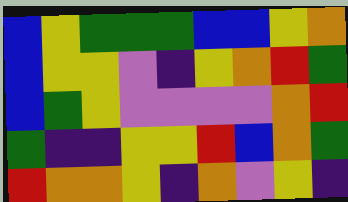[["blue", "yellow", "green", "green", "green", "blue", "blue", "yellow", "orange"], ["blue", "yellow", "yellow", "violet", "indigo", "yellow", "orange", "red", "green"], ["blue", "green", "yellow", "violet", "violet", "violet", "violet", "orange", "red"], ["green", "indigo", "indigo", "yellow", "yellow", "red", "blue", "orange", "green"], ["red", "orange", "orange", "yellow", "indigo", "orange", "violet", "yellow", "indigo"]]